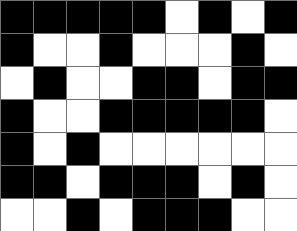[["black", "black", "black", "black", "black", "white", "black", "white", "black"], ["black", "white", "white", "black", "white", "white", "white", "black", "white"], ["white", "black", "white", "white", "black", "black", "white", "black", "black"], ["black", "white", "white", "black", "black", "black", "black", "black", "white"], ["black", "white", "black", "white", "white", "white", "white", "white", "white"], ["black", "black", "white", "black", "black", "black", "white", "black", "white"], ["white", "white", "black", "white", "black", "black", "black", "white", "white"]]